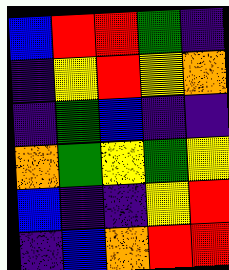[["blue", "red", "red", "green", "indigo"], ["indigo", "yellow", "red", "yellow", "orange"], ["indigo", "green", "blue", "indigo", "indigo"], ["orange", "green", "yellow", "green", "yellow"], ["blue", "indigo", "indigo", "yellow", "red"], ["indigo", "blue", "orange", "red", "red"]]